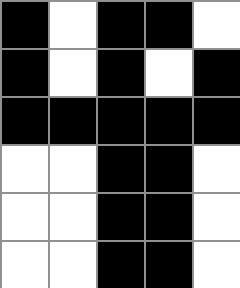[["black", "white", "black", "black", "white"], ["black", "white", "black", "white", "black"], ["black", "black", "black", "black", "black"], ["white", "white", "black", "black", "white"], ["white", "white", "black", "black", "white"], ["white", "white", "black", "black", "white"]]